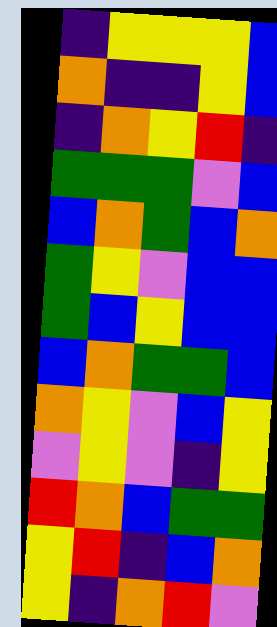[["indigo", "yellow", "yellow", "yellow", "blue"], ["orange", "indigo", "indigo", "yellow", "blue"], ["indigo", "orange", "yellow", "red", "indigo"], ["green", "green", "green", "violet", "blue"], ["blue", "orange", "green", "blue", "orange"], ["green", "yellow", "violet", "blue", "blue"], ["green", "blue", "yellow", "blue", "blue"], ["blue", "orange", "green", "green", "blue"], ["orange", "yellow", "violet", "blue", "yellow"], ["violet", "yellow", "violet", "indigo", "yellow"], ["red", "orange", "blue", "green", "green"], ["yellow", "red", "indigo", "blue", "orange"], ["yellow", "indigo", "orange", "red", "violet"]]